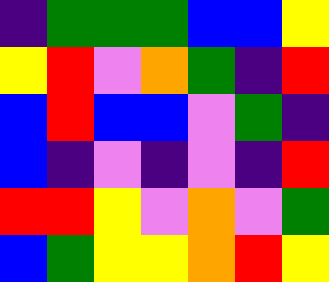[["indigo", "green", "green", "green", "blue", "blue", "yellow"], ["yellow", "red", "violet", "orange", "green", "indigo", "red"], ["blue", "red", "blue", "blue", "violet", "green", "indigo"], ["blue", "indigo", "violet", "indigo", "violet", "indigo", "red"], ["red", "red", "yellow", "violet", "orange", "violet", "green"], ["blue", "green", "yellow", "yellow", "orange", "red", "yellow"]]